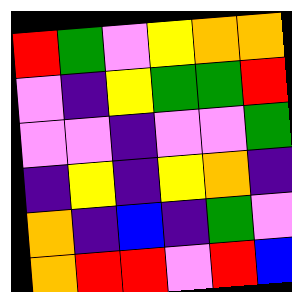[["red", "green", "violet", "yellow", "orange", "orange"], ["violet", "indigo", "yellow", "green", "green", "red"], ["violet", "violet", "indigo", "violet", "violet", "green"], ["indigo", "yellow", "indigo", "yellow", "orange", "indigo"], ["orange", "indigo", "blue", "indigo", "green", "violet"], ["orange", "red", "red", "violet", "red", "blue"]]